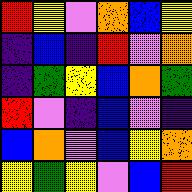[["red", "yellow", "violet", "orange", "blue", "yellow"], ["indigo", "blue", "indigo", "red", "violet", "orange"], ["indigo", "green", "yellow", "blue", "orange", "green"], ["red", "violet", "indigo", "blue", "violet", "indigo"], ["blue", "orange", "violet", "blue", "yellow", "orange"], ["yellow", "green", "yellow", "violet", "blue", "red"]]